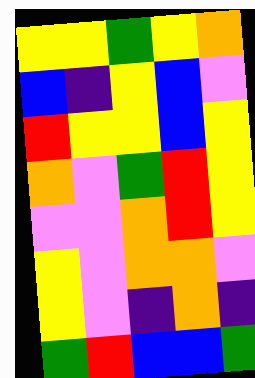[["yellow", "yellow", "green", "yellow", "orange"], ["blue", "indigo", "yellow", "blue", "violet"], ["red", "yellow", "yellow", "blue", "yellow"], ["orange", "violet", "green", "red", "yellow"], ["violet", "violet", "orange", "red", "yellow"], ["yellow", "violet", "orange", "orange", "violet"], ["yellow", "violet", "indigo", "orange", "indigo"], ["green", "red", "blue", "blue", "green"]]